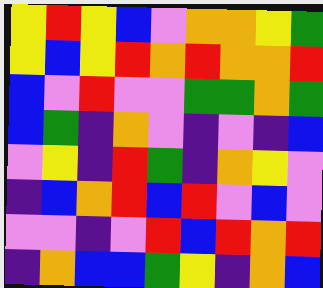[["yellow", "red", "yellow", "blue", "violet", "orange", "orange", "yellow", "green"], ["yellow", "blue", "yellow", "red", "orange", "red", "orange", "orange", "red"], ["blue", "violet", "red", "violet", "violet", "green", "green", "orange", "green"], ["blue", "green", "indigo", "orange", "violet", "indigo", "violet", "indigo", "blue"], ["violet", "yellow", "indigo", "red", "green", "indigo", "orange", "yellow", "violet"], ["indigo", "blue", "orange", "red", "blue", "red", "violet", "blue", "violet"], ["violet", "violet", "indigo", "violet", "red", "blue", "red", "orange", "red"], ["indigo", "orange", "blue", "blue", "green", "yellow", "indigo", "orange", "blue"]]